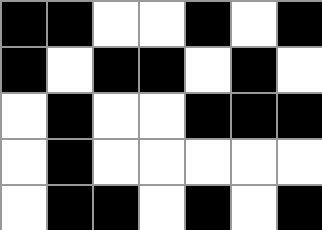[["black", "black", "white", "white", "black", "white", "black"], ["black", "white", "black", "black", "white", "black", "white"], ["white", "black", "white", "white", "black", "black", "black"], ["white", "black", "white", "white", "white", "white", "white"], ["white", "black", "black", "white", "black", "white", "black"]]